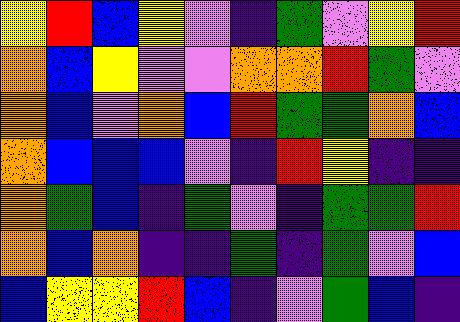[["yellow", "red", "blue", "yellow", "violet", "indigo", "green", "violet", "yellow", "red"], ["orange", "blue", "yellow", "violet", "violet", "orange", "orange", "red", "green", "violet"], ["orange", "blue", "violet", "orange", "blue", "red", "green", "green", "orange", "blue"], ["orange", "blue", "blue", "blue", "violet", "indigo", "red", "yellow", "indigo", "indigo"], ["orange", "green", "blue", "indigo", "green", "violet", "indigo", "green", "green", "red"], ["orange", "blue", "orange", "indigo", "indigo", "green", "indigo", "green", "violet", "blue"], ["blue", "yellow", "yellow", "red", "blue", "indigo", "violet", "green", "blue", "indigo"]]